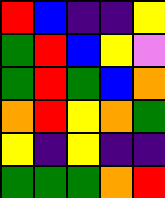[["red", "blue", "indigo", "indigo", "yellow"], ["green", "red", "blue", "yellow", "violet"], ["green", "red", "green", "blue", "orange"], ["orange", "red", "yellow", "orange", "green"], ["yellow", "indigo", "yellow", "indigo", "indigo"], ["green", "green", "green", "orange", "red"]]